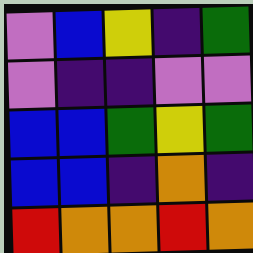[["violet", "blue", "yellow", "indigo", "green"], ["violet", "indigo", "indigo", "violet", "violet"], ["blue", "blue", "green", "yellow", "green"], ["blue", "blue", "indigo", "orange", "indigo"], ["red", "orange", "orange", "red", "orange"]]